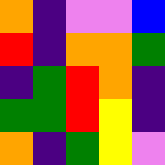[["orange", "indigo", "violet", "violet", "blue"], ["red", "indigo", "orange", "orange", "green"], ["indigo", "green", "red", "orange", "indigo"], ["green", "green", "red", "yellow", "indigo"], ["orange", "indigo", "green", "yellow", "violet"]]